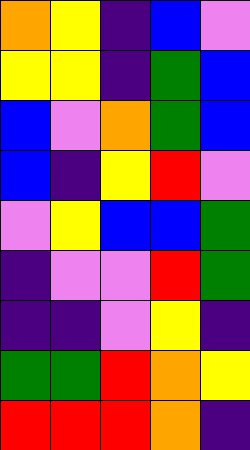[["orange", "yellow", "indigo", "blue", "violet"], ["yellow", "yellow", "indigo", "green", "blue"], ["blue", "violet", "orange", "green", "blue"], ["blue", "indigo", "yellow", "red", "violet"], ["violet", "yellow", "blue", "blue", "green"], ["indigo", "violet", "violet", "red", "green"], ["indigo", "indigo", "violet", "yellow", "indigo"], ["green", "green", "red", "orange", "yellow"], ["red", "red", "red", "orange", "indigo"]]